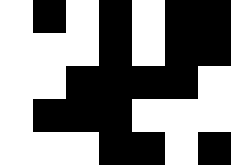[["white", "black", "white", "black", "white", "black", "black"], ["white", "white", "white", "black", "white", "black", "black"], ["white", "white", "black", "black", "black", "black", "white"], ["white", "black", "black", "black", "white", "white", "white"], ["white", "white", "white", "black", "black", "white", "black"]]